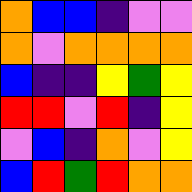[["orange", "blue", "blue", "indigo", "violet", "violet"], ["orange", "violet", "orange", "orange", "orange", "orange"], ["blue", "indigo", "indigo", "yellow", "green", "yellow"], ["red", "red", "violet", "red", "indigo", "yellow"], ["violet", "blue", "indigo", "orange", "violet", "yellow"], ["blue", "red", "green", "red", "orange", "orange"]]